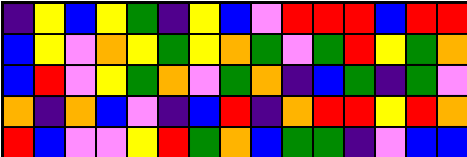[["indigo", "yellow", "blue", "yellow", "green", "indigo", "yellow", "blue", "violet", "red", "red", "red", "blue", "red", "red"], ["blue", "yellow", "violet", "orange", "yellow", "green", "yellow", "orange", "green", "violet", "green", "red", "yellow", "green", "orange"], ["blue", "red", "violet", "yellow", "green", "orange", "violet", "green", "orange", "indigo", "blue", "green", "indigo", "green", "violet"], ["orange", "indigo", "orange", "blue", "violet", "indigo", "blue", "red", "indigo", "orange", "red", "red", "yellow", "red", "orange"], ["red", "blue", "violet", "violet", "yellow", "red", "green", "orange", "blue", "green", "green", "indigo", "violet", "blue", "blue"]]